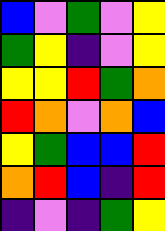[["blue", "violet", "green", "violet", "yellow"], ["green", "yellow", "indigo", "violet", "yellow"], ["yellow", "yellow", "red", "green", "orange"], ["red", "orange", "violet", "orange", "blue"], ["yellow", "green", "blue", "blue", "red"], ["orange", "red", "blue", "indigo", "red"], ["indigo", "violet", "indigo", "green", "yellow"]]